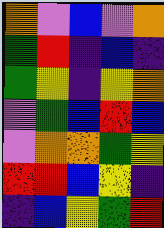[["orange", "violet", "blue", "violet", "orange"], ["green", "red", "indigo", "blue", "indigo"], ["green", "yellow", "indigo", "yellow", "orange"], ["violet", "green", "blue", "red", "blue"], ["violet", "orange", "orange", "green", "yellow"], ["red", "red", "blue", "yellow", "indigo"], ["indigo", "blue", "yellow", "green", "red"]]